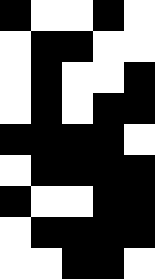[["black", "white", "white", "black", "white"], ["white", "black", "black", "white", "white"], ["white", "black", "white", "white", "black"], ["white", "black", "white", "black", "black"], ["black", "black", "black", "black", "white"], ["white", "black", "black", "black", "black"], ["black", "white", "white", "black", "black"], ["white", "black", "black", "black", "black"], ["white", "white", "black", "black", "white"]]